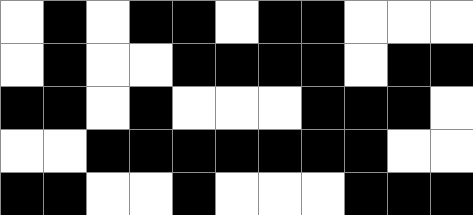[["white", "black", "white", "black", "black", "white", "black", "black", "white", "white", "white"], ["white", "black", "white", "white", "black", "black", "black", "black", "white", "black", "black"], ["black", "black", "white", "black", "white", "white", "white", "black", "black", "black", "white"], ["white", "white", "black", "black", "black", "black", "black", "black", "black", "white", "white"], ["black", "black", "white", "white", "black", "white", "white", "white", "black", "black", "black"]]